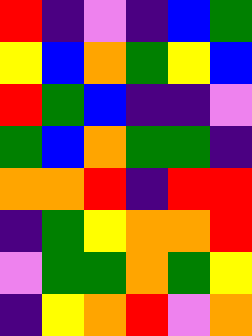[["red", "indigo", "violet", "indigo", "blue", "green"], ["yellow", "blue", "orange", "green", "yellow", "blue"], ["red", "green", "blue", "indigo", "indigo", "violet"], ["green", "blue", "orange", "green", "green", "indigo"], ["orange", "orange", "red", "indigo", "red", "red"], ["indigo", "green", "yellow", "orange", "orange", "red"], ["violet", "green", "green", "orange", "green", "yellow"], ["indigo", "yellow", "orange", "red", "violet", "orange"]]